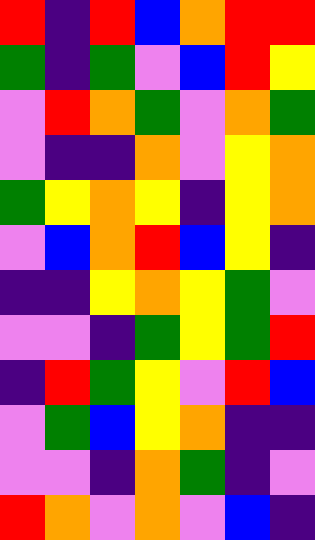[["red", "indigo", "red", "blue", "orange", "red", "red"], ["green", "indigo", "green", "violet", "blue", "red", "yellow"], ["violet", "red", "orange", "green", "violet", "orange", "green"], ["violet", "indigo", "indigo", "orange", "violet", "yellow", "orange"], ["green", "yellow", "orange", "yellow", "indigo", "yellow", "orange"], ["violet", "blue", "orange", "red", "blue", "yellow", "indigo"], ["indigo", "indigo", "yellow", "orange", "yellow", "green", "violet"], ["violet", "violet", "indigo", "green", "yellow", "green", "red"], ["indigo", "red", "green", "yellow", "violet", "red", "blue"], ["violet", "green", "blue", "yellow", "orange", "indigo", "indigo"], ["violet", "violet", "indigo", "orange", "green", "indigo", "violet"], ["red", "orange", "violet", "orange", "violet", "blue", "indigo"]]